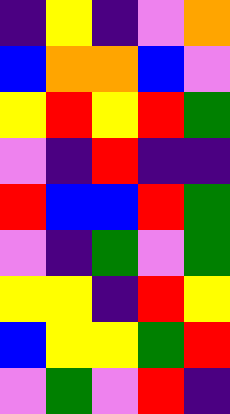[["indigo", "yellow", "indigo", "violet", "orange"], ["blue", "orange", "orange", "blue", "violet"], ["yellow", "red", "yellow", "red", "green"], ["violet", "indigo", "red", "indigo", "indigo"], ["red", "blue", "blue", "red", "green"], ["violet", "indigo", "green", "violet", "green"], ["yellow", "yellow", "indigo", "red", "yellow"], ["blue", "yellow", "yellow", "green", "red"], ["violet", "green", "violet", "red", "indigo"]]